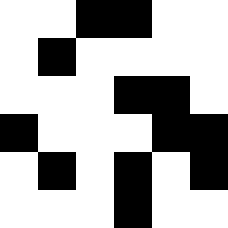[["white", "white", "black", "black", "white", "white"], ["white", "black", "white", "white", "white", "white"], ["white", "white", "white", "black", "black", "white"], ["black", "white", "white", "white", "black", "black"], ["white", "black", "white", "black", "white", "black"], ["white", "white", "white", "black", "white", "white"]]